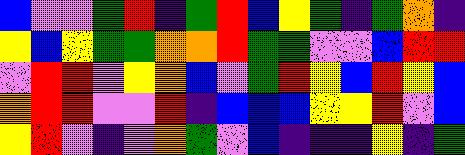[["blue", "violet", "violet", "green", "red", "indigo", "green", "red", "blue", "yellow", "green", "indigo", "green", "orange", "indigo"], ["yellow", "blue", "yellow", "green", "green", "orange", "orange", "red", "green", "green", "violet", "violet", "blue", "red", "red"], ["violet", "red", "red", "violet", "yellow", "orange", "blue", "violet", "green", "red", "yellow", "blue", "red", "yellow", "blue"], ["orange", "red", "red", "violet", "violet", "red", "indigo", "blue", "blue", "blue", "yellow", "yellow", "red", "violet", "blue"], ["yellow", "red", "violet", "indigo", "violet", "orange", "green", "violet", "blue", "indigo", "indigo", "indigo", "yellow", "indigo", "green"]]